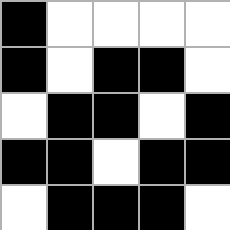[["black", "white", "white", "white", "white"], ["black", "white", "black", "black", "white"], ["white", "black", "black", "white", "black"], ["black", "black", "white", "black", "black"], ["white", "black", "black", "black", "white"]]